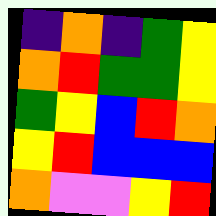[["indigo", "orange", "indigo", "green", "yellow"], ["orange", "red", "green", "green", "yellow"], ["green", "yellow", "blue", "red", "orange"], ["yellow", "red", "blue", "blue", "blue"], ["orange", "violet", "violet", "yellow", "red"]]